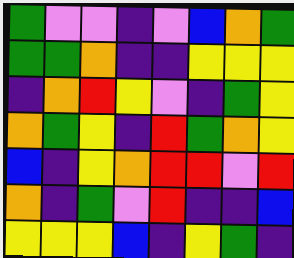[["green", "violet", "violet", "indigo", "violet", "blue", "orange", "green"], ["green", "green", "orange", "indigo", "indigo", "yellow", "yellow", "yellow"], ["indigo", "orange", "red", "yellow", "violet", "indigo", "green", "yellow"], ["orange", "green", "yellow", "indigo", "red", "green", "orange", "yellow"], ["blue", "indigo", "yellow", "orange", "red", "red", "violet", "red"], ["orange", "indigo", "green", "violet", "red", "indigo", "indigo", "blue"], ["yellow", "yellow", "yellow", "blue", "indigo", "yellow", "green", "indigo"]]